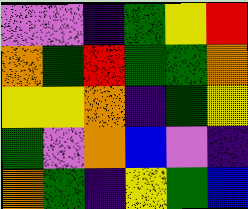[["violet", "violet", "indigo", "green", "yellow", "red"], ["orange", "green", "red", "green", "green", "orange"], ["yellow", "yellow", "orange", "indigo", "green", "yellow"], ["green", "violet", "orange", "blue", "violet", "indigo"], ["orange", "green", "indigo", "yellow", "green", "blue"]]